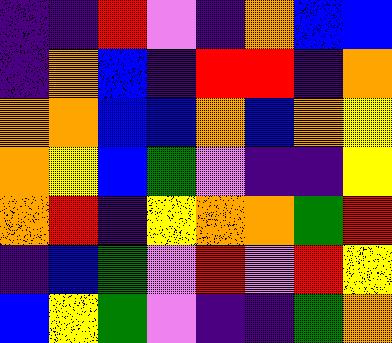[["indigo", "indigo", "red", "violet", "indigo", "orange", "blue", "blue"], ["indigo", "orange", "blue", "indigo", "red", "red", "indigo", "orange"], ["orange", "orange", "blue", "blue", "orange", "blue", "orange", "yellow"], ["orange", "yellow", "blue", "green", "violet", "indigo", "indigo", "yellow"], ["orange", "red", "indigo", "yellow", "orange", "orange", "green", "red"], ["indigo", "blue", "green", "violet", "red", "violet", "red", "yellow"], ["blue", "yellow", "green", "violet", "indigo", "indigo", "green", "orange"]]